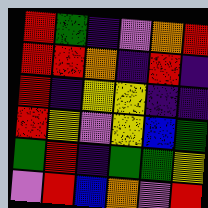[["red", "green", "indigo", "violet", "orange", "red"], ["red", "red", "orange", "indigo", "red", "indigo"], ["red", "indigo", "yellow", "yellow", "indigo", "indigo"], ["red", "yellow", "violet", "yellow", "blue", "green"], ["green", "red", "indigo", "green", "green", "yellow"], ["violet", "red", "blue", "orange", "violet", "red"]]